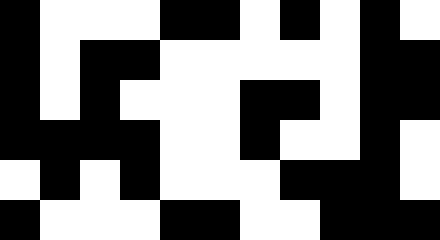[["black", "white", "white", "white", "black", "black", "white", "black", "white", "black", "white"], ["black", "white", "black", "black", "white", "white", "white", "white", "white", "black", "black"], ["black", "white", "black", "white", "white", "white", "black", "black", "white", "black", "black"], ["black", "black", "black", "black", "white", "white", "black", "white", "white", "black", "white"], ["white", "black", "white", "black", "white", "white", "white", "black", "black", "black", "white"], ["black", "white", "white", "white", "black", "black", "white", "white", "black", "black", "black"]]